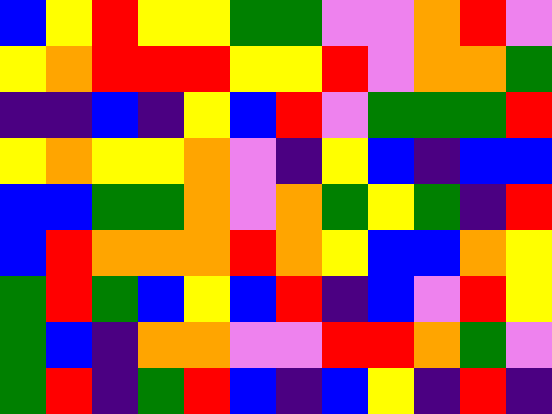[["blue", "yellow", "red", "yellow", "yellow", "green", "green", "violet", "violet", "orange", "red", "violet"], ["yellow", "orange", "red", "red", "red", "yellow", "yellow", "red", "violet", "orange", "orange", "green"], ["indigo", "indigo", "blue", "indigo", "yellow", "blue", "red", "violet", "green", "green", "green", "red"], ["yellow", "orange", "yellow", "yellow", "orange", "violet", "indigo", "yellow", "blue", "indigo", "blue", "blue"], ["blue", "blue", "green", "green", "orange", "violet", "orange", "green", "yellow", "green", "indigo", "red"], ["blue", "red", "orange", "orange", "orange", "red", "orange", "yellow", "blue", "blue", "orange", "yellow"], ["green", "red", "green", "blue", "yellow", "blue", "red", "indigo", "blue", "violet", "red", "yellow"], ["green", "blue", "indigo", "orange", "orange", "violet", "violet", "red", "red", "orange", "green", "violet"], ["green", "red", "indigo", "green", "red", "blue", "indigo", "blue", "yellow", "indigo", "red", "indigo"]]